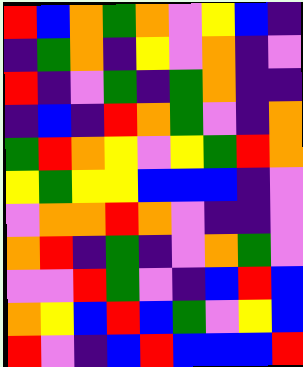[["red", "blue", "orange", "green", "orange", "violet", "yellow", "blue", "indigo"], ["indigo", "green", "orange", "indigo", "yellow", "violet", "orange", "indigo", "violet"], ["red", "indigo", "violet", "green", "indigo", "green", "orange", "indigo", "indigo"], ["indigo", "blue", "indigo", "red", "orange", "green", "violet", "indigo", "orange"], ["green", "red", "orange", "yellow", "violet", "yellow", "green", "red", "orange"], ["yellow", "green", "yellow", "yellow", "blue", "blue", "blue", "indigo", "violet"], ["violet", "orange", "orange", "red", "orange", "violet", "indigo", "indigo", "violet"], ["orange", "red", "indigo", "green", "indigo", "violet", "orange", "green", "violet"], ["violet", "violet", "red", "green", "violet", "indigo", "blue", "red", "blue"], ["orange", "yellow", "blue", "red", "blue", "green", "violet", "yellow", "blue"], ["red", "violet", "indigo", "blue", "red", "blue", "blue", "blue", "red"]]